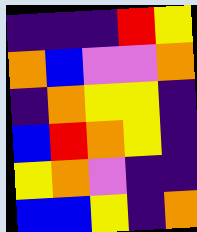[["indigo", "indigo", "indigo", "red", "yellow"], ["orange", "blue", "violet", "violet", "orange"], ["indigo", "orange", "yellow", "yellow", "indigo"], ["blue", "red", "orange", "yellow", "indigo"], ["yellow", "orange", "violet", "indigo", "indigo"], ["blue", "blue", "yellow", "indigo", "orange"]]